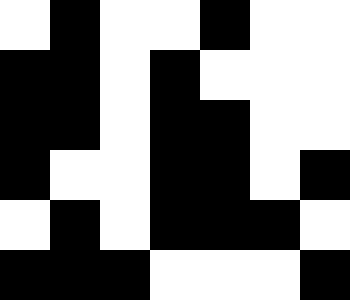[["white", "black", "white", "white", "black", "white", "white"], ["black", "black", "white", "black", "white", "white", "white"], ["black", "black", "white", "black", "black", "white", "white"], ["black", "white", "white", "black", "black", "white", "black"], ["white", "black", "white", "black", "black", "black", "white"], ["black", "black", "black", "white", "white", "white", "black"]]